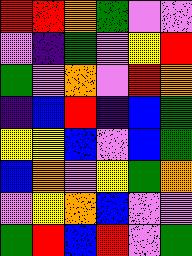[["red", "red", "orange", "green", "violet", "violet"], ["violet", "indigo", "green", "violet", "yellow", "red"], ["green", "violet", "orange", "violet", "red", "orange"], ["indigo", "blue", "red", "indigo", "blue", "green"], ["yellow", "yellow", "blue", "violet", "blue", "green"], ["blue", "orange", "violet", "yellow", "green", "orange"], ["violet", "yellow", "orange", "blue", "violet", "violet"], ["green", "red", "blue", "red", "violet", "green"]]